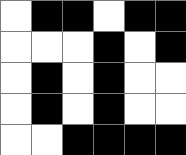[["white", "black", "black", "white", "black", "black"], ["white", "white", "white", "black", "white", "black"], ["white", "black", "white", "black", "white", "white"], ["white", "black", "white", "black", "white", "white"], ["white", "white", "black", "black", "black", "black"]]